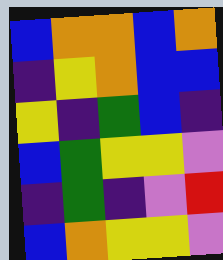[["blue", "orange", "orange", "blue", "orange"], ["indigo", "yellow", "orange", "blue", "blue"], ["yellow", "indigo", "green", "blue", "indigo"], ["blue", "green", "yellow", "yellow", "violet"], ["indigo", "green", "indigo", "violet", "red"], ["blue", "orange", "yellow", "yellow", "violet"]]